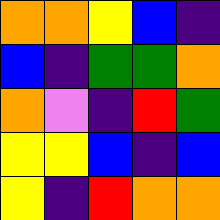[["orange", "orange", "yellow", "blue", "indigo"], ["blue", "indigo", "green", "green", "orange"], ["orange", "violet", "indigo", "red", "green"], ["yellow", "yellow", "blue", "indigo", "blue"], ["yellow", "indigo", "red", "orange", "orange"]]